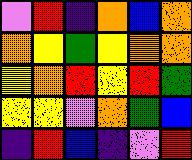[["violet", "red", "indigo", "orange", "blue", "orange"], ["orange", "yellow", "green", "yellow", "orange", "orange"], ["yellow", "orange", "red", "yellow", "red", "green"], ["yellow", "yellow", "violet", "orange", "green", "blue"], ["indigo", "red", "blue", "indigo", "violet", "red"]]